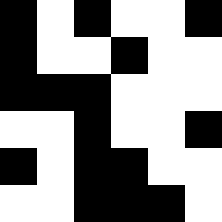[["black", "white", "black", "white", "white", "black"], ["black", "white", "white", "black", "white", "white"], ["black", "black", "black", "white", "white", "white"], ["white", "white", "black", "white", "white", "black"], ["black", "white", "black", "black", "white", "white"], ["white", "white", "black", "black", "black", "white"]]